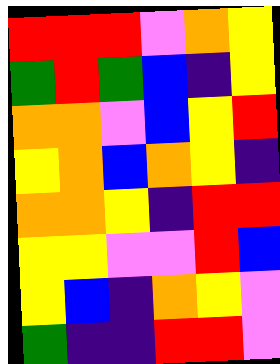[["red", "red", "red", "violet", "orange", "yellow"], ["green", "red", "green", "blue", "indigo", "yellow"], ["orange", "orange", "violet", "blue", "yellow", "red"], ["yellow", "orange", "blue", "orange", "yellow", "indigo"], ["orange", "orange", "yellow", "indigo", "red", "red"], ["yellow", "yellow", "violet", "violet", "red", "blue"], ["yellow", "blue", "indigo", "orange", "yellow", "violet"], ["green", "indigo", "indigo", "red", "red", "violet"]]